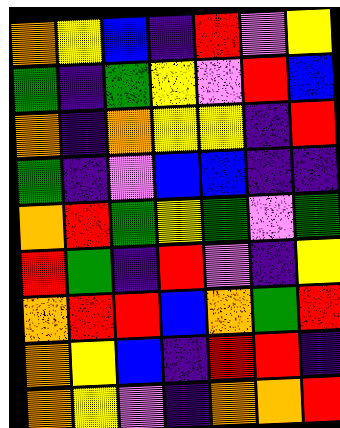[["orange", "yellow", "blue", "indigo", "red", "violet", "yellow"], ["green", "indigo", "green", "yellow", "violet", "red", "blue"], ["orange", "indigo", "orange", "yellow", "yellow", "indigo", "red"], ["green", "indigo", "violet", "blue", "blue", "indigo", "indigo"], ["orange", "red", "green", "yellow", "green", "violet", "green"], ["red", "green", "indigo", "red", "violet", "indigo", "yellow"], ["orange", "red", "red", "blue", "orange", "green", "red"], ["orange", "yellow", "blue", "indigo", "red", "red", "indigo"], ["orange", "yellow", "violet", "indigo", "orange", "orange", "red"]]